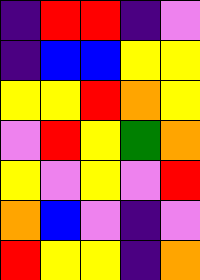[["indigo", "red", "red", "indigo", "violet"], ["indigo", "blue", "blue", "yellow", "yellow"], ["yellow", "yellow", "red", "orange", "yellow"], ["violet", "red", "yellow", "green", "orange"], ["yellow", "violet", "yellow", "violet", "red"], ["orange", "blue", "violet", "indigo", "violet"], ["red", "yellow", "yellow", "indigo", "orange"]]